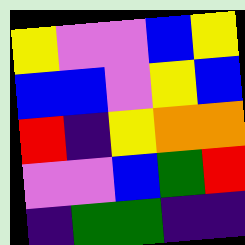[["yellow", "violet", "violet", "blue", "yellow"], ["blue", "blue", "violet", "yellow", "blue"], ["red", "indigo", "yellow", "orange", "orange"], ["violet", "violet", "blue", "green", "red"], ["indigo", "green", "green", "indigo", "indigo"]]